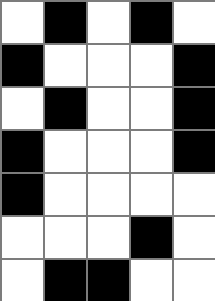[["white", "black", "white", "black", "white"], ["black", "white", "white", "white", "black"], ["white", "black", "white", "white", "black"], ["black", "white", "white", "white", "black"], ["black", "white", "white", "white", "white"], ["white", "white", "white", "black", "white"], ["white", "black", "black", "white", "white"]]